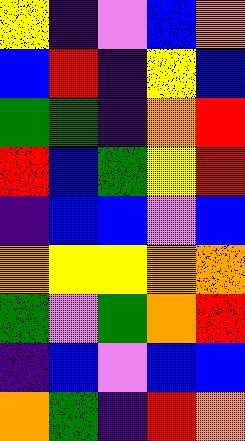[["yellow", "indigo", "violet", "blue", "orange"], ["blue", "red", "indigo", "yellow", "blue"], ["green", "green", "indigo", "orange", "red"], ["red", "blue", "green", "yellow", "red"], ["indigo", "blue", "blue", "violet", "blue"], ["orange", "yellow", "yellow", "orange", "orange"], ["green", "violet", "green", "orange", "red"], ["indigo", "blue", "violet", "blue", "blue"], ["orange", "green", "indigo", "red", "orange"]]